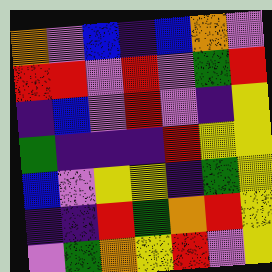[["orange", "violet", "blue", "indigo", "blue", "orange", "violet"], ["red", "red", "violet", "red", "violet", "green", "red"], ["indigo", "blue", "violet", "red", "violet", "indigo", "yellow"], ["green", "indigo", "indigo", "indigo", "red", "yellow", "yellow"], ["blue", "violet", "yellow", "yellow", "indigo", "green", "yellow"], ["indigo", "indigo", "red", "green", "orange", "red", "yellow"], ["violet", "green", "orange", "yellow", "red", "violet", "yellow"]]